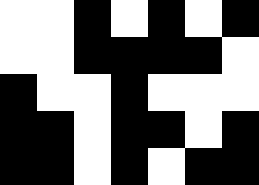[["white", "white", "black", "white", "black", "white", "black"], ["white", "white", "black", "black", "black", "black", "white"], ["black", "white", "white", "black", "white", "white", "white"], ["black", "black", "white", "black", "black", "white", "black"], ["black", "black", "white", "black", "white", "black", "black"]]